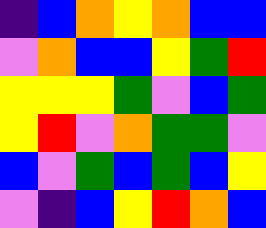[["indigo", "blue", "orange", "yellow", "orange", "blue", "blue"], ["violet", "orange", "blue", "blue", "yellow", "green", "red"], ["yellow", "yellow", "yellow", "green", "violet", "blue", "green"], ["yellow", "red", "violet", "orange", "green", "green", "violet"], ["blue", "violet", "green", "blue", "green", "blue", "yellow"], ["violet", "indigo", "blue", "yellow", "red", "orange", "blue"]]